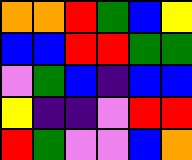[["orange", "orange", "red", "green", "blue", "yellow"], ["blue", "blue", "red", "red", "green", "green"], ["violet", "green", "blue", "indigo", "blue", "blue"], ["yellow", "indigo", "indigo", "violet", "red", "red"], ["red", "green", "violet", "violet", "blue", "orange"]]